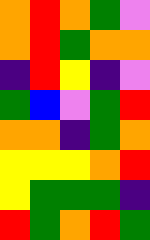[["orange", "red", "orange", "green", "violet"], ["orange", "red", "green", "orange", "orange"], ["indigo", "red", "yellow", "indigo", "violet"], ["green", "blue", "violet", "green", "red"], ["orange", "orange", "indigo", "green", "orange"], ["yellow", "yellow", "yellow", "orange", "red"], ["yellow", "green", "green", "green", "indigo"], ["red", "green", "orange", "red", "green"]]